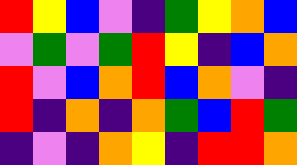[["red", "yellow", "blue", "violet", "indigo", "green", "yellow", "orange", "blue"], ["violet", "green", "violet", "green", "red", "yellow", "indigo", "blue", "orange"], ["red", "violet", "blue", "orange", "red", "blue", "orange", "violet", "indigo"], ["red", "indigo", "orange", "indigo", "orange", "green", "blue", "red", "green"], ["indigo", "violet", "indigo", "orange", "yellow", "indigo", "red", "red", "orange"]]